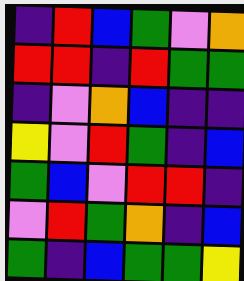[["indigo", "red", "blue", "green", "violet", "orange"], ["red", "red", "indigo", "red", "green", "green"], ["indigo", "violet", "orange", "blue", "indigo", "indigo"], ["yellow", "violet", "red", "green", "indigo", "blue"], ["green", "blue", "violet", "red", "red", "indigo"], ["violet", "red", "green", "orange", "indigo", "blue"], ["green", "indigo", "blue", "green", "green", "yellow"]]